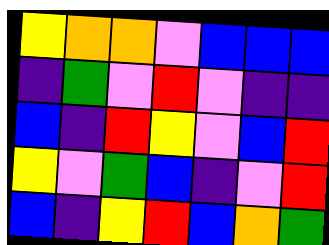[["yellow", "orange", "orange", "violet", "blue", "blue", "blue"], ["indigo", "green", "violet", "red", "violet", "indigo", "indigo"], ["blue", "indigo", "red", "yellow", "violet", "blue", "red"], ["yellow", "violet", "green", "blue", "indigo", "violet", "red"], ["blue", "indigo", "yellow", "red", "blue", "orange", "green"]]